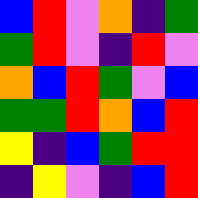[["blue", "red", "violet", "orange", "indigo", "green"], ["green", "red", "violet", "indigo", "red", "violet"], ["orange", "blue", "red", "green", "violet", "blue"], ["green", "green", "red", "orange", "blue", "red"], ["yellow", "indigo", "blue", "green", "red", "red"], ["indigo", "yellow", "violet", "indigo", "blue", "red"]]